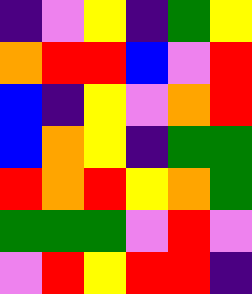[["indigo", "violet", "yellow", "indigo", "green", "yellow"], ["orange", "red", "red", "blue", "violet", "red"], ["blue", "indigo", "yellow", "violet", "orange", "red"], ["blue", "orange", "yellow", "indigo", "green", "green"], ["red", "orange", "red", "yellow", "orange", "green"], ["green", "green", "green", "violet", "red", "violet"], ["violet", "red", "yellow", "red", "red", "indigo"]]